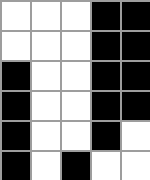[["white", "white", "white", "black", "black"], ["white", "white", "white", "black", "black"], ["black", "white", "white", "black", "black"], ["black", "white", "white", "black", "black"], ["black", "white", "white", "black", "white"], ["black", "white", "black", "white", "white"]]